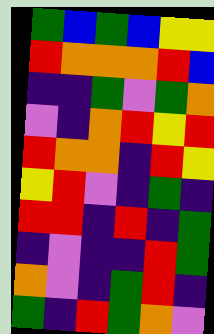[["green", "blue", "green", "blue", "yellow", "yellow"], ["red", "orange", "orange", "orange", "red", "blue"], ["indigo", "indigo", "green", "violet", "green", "orange"], ["violet", "indigo", "orange", "red", "yellow", "red"], ["red", "orange", "orange", "indigo", "red", "yellow"], ["yellow", "red", "violet", "indigo", "green", "indigo"], ["red", "red", "indigo", "red", "indigo", "green"], ["indigo", "violet", "indigo", "indigo", "red", "green"], ["orange", "violet", "indigo", "green", "red", "indigo"], ["green", "indigo", "red", "green", "orange", "violet"]]